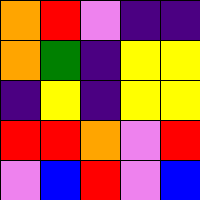[["orange", "red", "violet", "indigo", "indigo"], ["orange", "green", "indigo", "yellow", "yellow"], ["indigo", "yellow", "indigo", "yellow", "yellow"], ["red", "red", "orange", "violet", "red"], ["violet", "blue", "red", "violet", "blue"]]